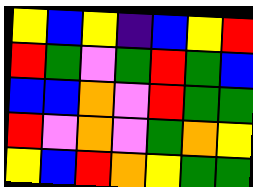[["yellow", "blue", "yellow", "indigo", "blue", "yellow", "red"], ["red", "green", "violet", "green", "red", "green", "blue"], ["blue", "blue", "orange", "violet", "red", "green", "green"], ["red", "violet", "orange", "violet", "green", "orange", "yellow"], ["yellow", "blue", "red", "orange", "yellow", "green", "green"]]